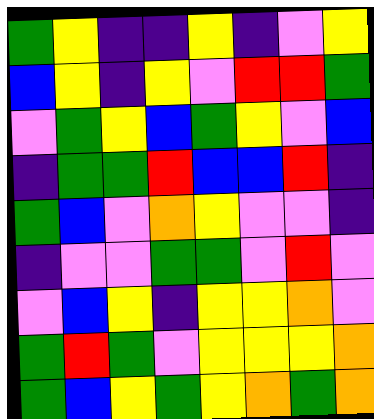[["green", "yellow", "indigo", "indigo", "yellow", "indigo", "violet", "yellow"], ["blue", "yellow", "indigo", "yellow", "violet", "red", "red", "green"], ["violet", "green", "yellow", "blue", "green", "yellow", "violet", "blue"], ["indigo", "green", "green", "red", "blue", "blue", "red", "indigo"], ["green", "blue", "violet", "orange", "yellow", "violet", "violet", "indigo"], ["indigo", "violet", "violet", "green", "green", "violet", "red", "violet"], ["violet", "blue", "yellow", "indigo", "yellow", "yellow", "orange", "violet"], ["green", "red", "green", "violet", "yellow", "yellow", "yellow", "orange"], ["green", "blue", "yellow", "green", "yellow", "orange", "green", "orange"]]